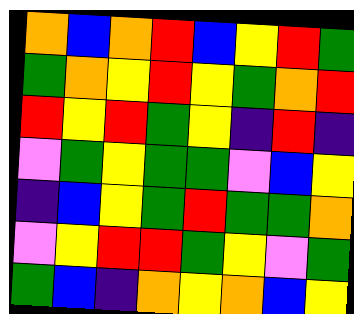[["orange", "blue", "orange", "red", "blue", "yellow", "red", "green"], ["green", "orange", "yellow", "red", "yellow", "green", "orange", "red"], ["red", "yellow", "red", "green", "yellow", "indigo", "red", "indigo"], ["violet", "green", "yellow", "green", "green", "violet", "blue", "yellow"], ["indigo", "blue", "yellow", "green", "red", "green", "green", "orange"], ["violet", "yellow", "red", "red", "green", "yellow", "violet", "green"], ["green", "blue", "indigo", "orange", "yellow", "orange", "blue", "yellow"]]